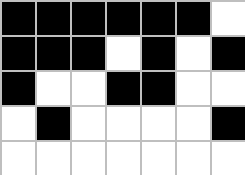[["black", "black", "black", "black", "black", "black", "white"], ["black", "black", "black", "white", "black", "white", "black"], ["black", "white", "white", "black", "black", "white", "white"], ["white", "black", "white", "white", "white", "white", "black"], ["white", "white", "white", "white", "white", "white", "white"]]